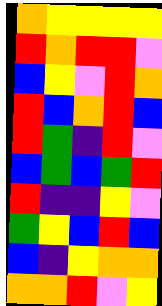[["orange", "yellow", "yellow", "yellow", "yellow"], ["red", "orange", "red", "red", "violet"], ["blue", "yellow", "violet", "red", "orange"], ["red", "blue", "orange", "red", "blue"], ["red", "green", "indigo", "red", "violet"], ["blue", "green", "blue", "green", "red"], ["red", "indigo", "indigo", "yellow", "violet"], ["green", "yellow", "blue", "red", "blue"], ["blue", "indigo", "yellow", "orange", "orange"], ["orange", "orange", "red", "violet", "yellow"]]